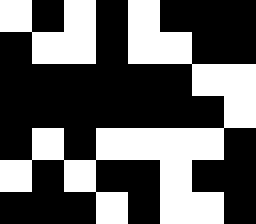[["white", "black", "white", "black", "white", "black", "black", "black"], ["black", "white", "white", "black", "white", "white", "black", "black"], ["black", "black", "black", "black", "black", "black", "white", "white"], ["black", "black", "black", "black", "black", "black", "black", "white"], ["black", "white", "black", "white", "white", "white", "white", "black"], ["white", "black", "white", "black", "black", "white", "black", "black"], ["black", "black", "black", "white", "black", "white", "white", "black"]]